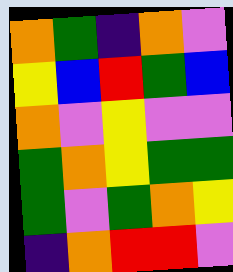[["orange", "green", "indigo", "orange", "violet"], ["yellow", "blue", "red", "green", "blue"], ["orange", "violet", "yellow", "violet", "violet"], ["green", "orange", "yellow", "green", "green"], ["green", "violet", "green", "orange", "yellow"], ["indigo", "orange", "red", "red", "violet"]]